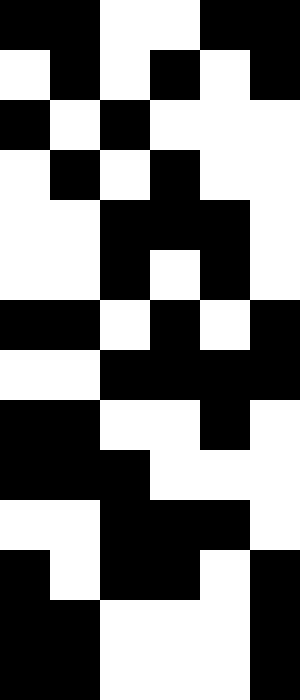[["black", "black", "white", "white", "black", "black"], ["white", "black", "white", "black", "white", "black"], ["black", "white", "black", "white", "white", "white"], ["white", "black", "white", "black", "white", "white"], ["white", "white", "black", "black", "black", "white"], ["white", "white", "black", "white", "black", "white"], ["black", "black", "white", "black", "white", "black"], ["white", "white", "black", "black", "black", "black"], ["black", "black", "white", "white", "black", "white"], ["black", "black", "black", "white", "white", "white"], ["white", "white", "black", "black", "black", "white"], ["black", "white", "black", "black", "white", "black"], ["black", "black", "white", "white", "white", "black"], ["black", "black", "white", "white", "white", "black"]]